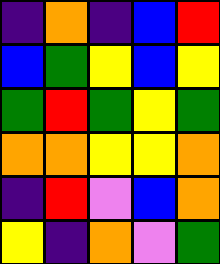[["indigo", "orange", "indigo", "blue", "red"], ["blue", "green", "yellow", "blue", "yellow"], ["green", "red", "green", "yellow", "green"], ["orange", "orange", "yellow", "yellow", "orange"], ["indigo", "red", "violet", "blue", "orange"], ["yellow", "indigo", "orange", "violet", "green"]]